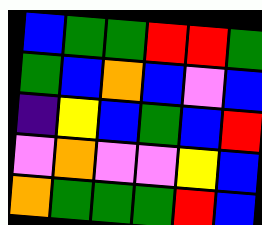[["blue", "green", "green", "red", "red", "green"], ["green", "blue", "orange", "blue", "violet", "blue"], ["indigo", "yellow", "blue", "green", "blue", "red"], ["violet", "orange", "violet", "violet", "yellow", "blue"], ["orange", "green", "green", "green", "red", "blue"]]